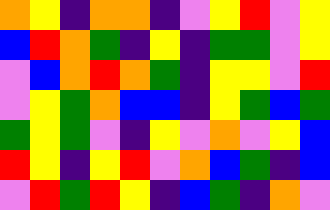[["orange", "yellow", "indigo", "orange", "orange", "indigo", "violet", "yellow", "red", "violet", "yellow"], ["blue", "red", "orange", "green", "indigo", "yellow", "indigo", "green", "green", "violet", "yellow"], ["violet", "blue", "orange", "red", "orange", "green", "indigo", "yellow", "yellow", "violet", "red"], ["violet", "yellow", "green", "orange", "blue", "blue", "indigo", "yellow", "green", "blue", "green"], ["green", "yellow", "green", "violet", "indigo", "yellow", "violet", "orange", "violet", "yellow", "blue"], ["red", "yellow", "indigo", "yellow", "red", "violet", "orange", "blue", "green", "indigo", "blue"], ["violet", "red", "green", "red", "yellow", "indigo", "blue", "green", "indigo", "orange", "violet"]]